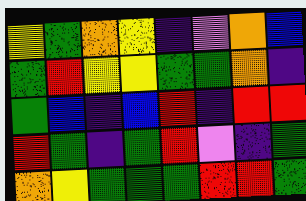[["yellow", "green", "orange", "yellow", "indigo", "violet", "orange", "blue"], ["green", "red", "yellow", "yellow", "green", "green", "orange", "indigo"], ["green", "blue", "indigo", "blue", "red", "indigo", "red", "red"], ["red", "green", "indigo", "green", "red", "violet", "indigo", "green"], ["orange", "yellow", "green", "green", "green", "red", "red", "green"]]